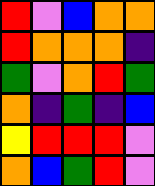[["red", "violet", "blue", "orange", "orange"], ["red", "orange", "orange", "orange", "indigo"], ["green", "violet", "orange", "red", "green"], ["orange", "indigo", "green", "indigo", "blue"], ["yellow", "red", "red", "red", "violet"], ["orange", "blue", "green", "red", "violet"]]